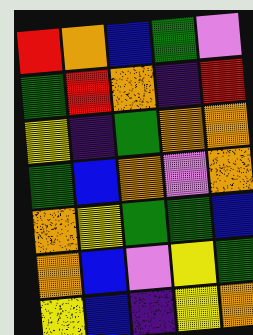[["red", "orange", "blue", "green", "violet"], ["green", "red", "orange", "indigo", "red"], ["yellow", "indigo", "green", "orange", "orange"], ["green", "blue", "orange", "violet", "orange"], ["orange", "yellow", "green", "green", "blue"], ["orange", "blue", "violet", "yellow", "green"], ["yellow", "blue", "indigo", "yellow", "orange"]]